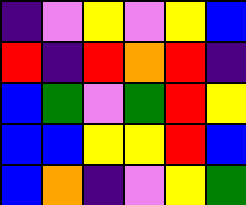[["indigo", "violet", "yellow", "violet", "yellow", "blue"], ["red", "indigo", "red", "orange", "red", "indigo"], ["blue", "green", "violet", "green", "red", "yellow"], ["blue", "blue", "yellow", "yellow", "red", "blue"], ["blue", "orange", "indigo", "violet", "yellow", "green"]]